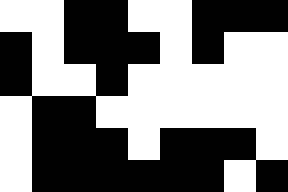[["white", "white", "black", "black", "white", "white", "black", "black", "black"], ["black", "white", "black", "black", "black", "white", "black", "white", "white"], ["black", "white", "white", "black", "white", "white", "white", "white", "white"], ["white", "black", "black", "white", "white", "white", "white", "white", "white"], ["white", "black", "black", "black", "white", "black", "black", "black", "white"], ["white", "black", "black", "black", "black", "black", "black", "white", "black"]]